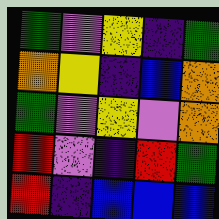[["green", "violet", "yellow", "indigo", "green"], ["orange", "yellow", "indigo", "blue", "orange"], ["green", "violet", "yellow", "violet", "orange"], ["red", "violet", "indigo", "red", "green"], ["red", "indigo", "blue", "blue", "blue"]]